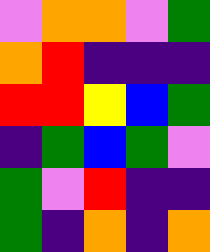[["violet", "orange", "orange", "violet", "green"], ["orange", "red", "indigo", "indigo", "indigo"], ["red", "red", "yellow", "blue", "green"], ["indigo", "green", "blue", "green", "violet"], ["green", "violet", "red", "indigo", "indigo"], ["green", "indigo", "orange", "indigo", "orange"]]